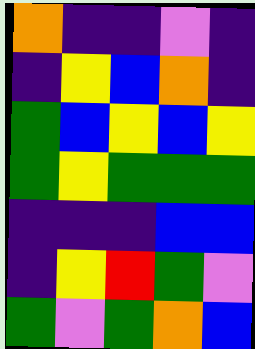[["orange", "indigo", "indigo", "violet", "indigo"], ["indigo", "yellow", "blue", "orange", "indigo"], ["green", "blue", "yellow", "blue", "yellow"], ["green", "yellow", "green", "green", "green"], ["indigo", "indigo", "indigo", "blue", "blue"], ["indigo", "yellow", "red", "green", "violet"], ["green", "violet", "green", "orange", "blue"]]